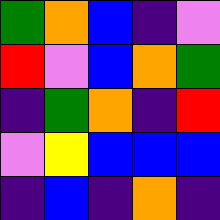[["green", "orange", "blue", "indigo", "violet"], ["red", "violet", "blue", "orange", "green"], ["indigo", "green", "orange", "indigo", "red"], ["violet", "yellow", "blue", "blue", "blue"], ["indigo", "blue", "indigo", "orange", "indigo"]]